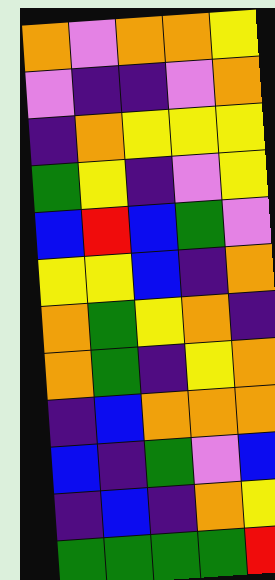[["orange", "violet", "orange", "orange", "yellow"], ["violet", "indigo", "indigo", "violet", "orange"], ["indigo", "orange", "yellow", "yellow", "yellow"], ["green", "yellow", "indigo", "violet", "yellow"], ["blue", "red", "blue", "green", "violet"], ["yellow", "yellow", "blue", "indigo", "orange"], ["orange", "green", "yellow", "orange", "indigo"], ["orange", "green", "indigo", "yellow", "orange"], ["indigo", "blue", "orange", "orange", "orange"], ["blue", "indigo", "green", "violet", "blue"], ["indigo", "blue", "indigo", "orange", "yellow"], ["green", "green", "green", "green", "red"]]